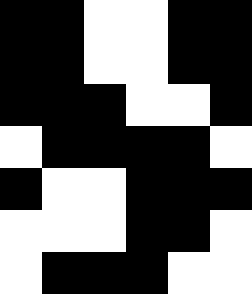[["black", "black", "white", "white", "black", "black"], ["black", "black", "white", "white", "black", "black"], ["black", "black", "black", "white", "white", "black"], ["white", "black", "black", "black", "black", "white"], ["black", "white", "white", "black", "black", "black"], ["white", "white", "white", "black", "black", "white"], ["white", "black", "black", "black", "white", "white"]]